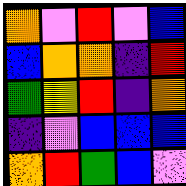[["orange", "violet", "red", "violet", "blue"], ["blue", "orange", "orange", "indigo", "red"], ["green", "yellow", "red", "indigo", "orange"], ["indigo", "violet", "blue", "blue", "blue"], ["orange", "red", "green", "blue", "violet"]]